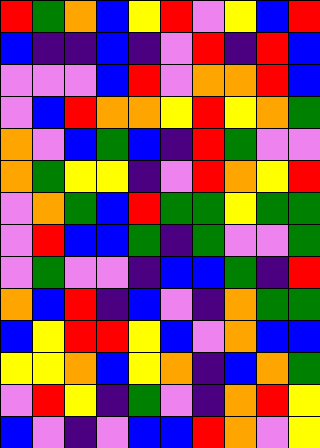[["red", "green", "orange", "blue", "yellow", "red", "violet", "yellow", "blue", "red"], ["blue", "indigo", "indigo", "blue", "indigo", "violet", "red", "indigo", "red", "blue"], ["violet", "violet", "violet", "blue", "red", "violet", "orange", "orange", "red", "blue"], ["violet", "blue", "red", "orange", "orange", "yellow", "red", "yellow", "orange", "green"], ["orange", "violet", "blue", "green", "blue", "indigo", "red", "green", "violet", "violet"], ["orange", "green", "yellow", "yellow", "indigo", "violet", "red", "orange", "yellow", "red"], ["violet", "orange", "green", "blue", "red", "green", "green", "yellow", "green", "green"], ["violet", "red", "blue", "blue", "green", "indigo", "green", "violet", "violet", "green"], ["violet", "green", "violet", "violet", "indigo", "blue", "blue", "green", "indigo", "red"], ["orange", "blue", "red", "indigo", "blue", "violet", "indigo", "orange", "green", "green"], ["blue", "yellow", "red", "red", "yellow", "blue", "violet", "orange", "blue", "blue"], ["yellow", "yellow", "orange", "blue", "yellow", "orange", "indigo", "blue", "orange", "green"], ["violet", "red", "yellow", "indigo", "green", "violet", "indigo", "orange", "red", "yellow"], ["blue", "violet", "indigo", "violet", "blue", "blue", "red", "orange", "violet", "yellow"]]